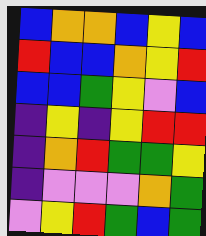[["blue", "orange", "orange", "blue", "yellow", "blue"], ["red", "blue", "blue", "orange", "yellow", "red"], ["blue", "blue", "green", "yellow", "violet", "blue"], ["indigo", "yellow", "indigo", "yellow", "red", "red"], ["indigo", "orange", "red", "green", "green", "yellow"], ["indigo", "violet", "violet", "violet", "orange", "green"], ["violet", "yellow", "red", "green", "blue", "green"]]